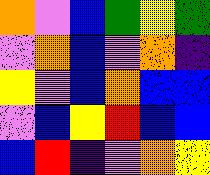[["orange", "violet", "blue", "green", "yellow", "green"], ["violet", "orange", "blue", "violet", "orange", "indigo"], ["yellow", "violet", "blue", "orange", "blue", "blue"], ["violet", "blue", "yellow", "red", "blue", "blue"], ["blue", "red", "indigo", "violet", "orange", "yellow"]]